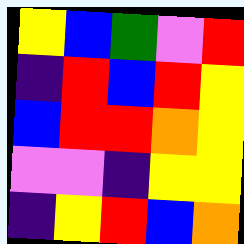[["yellow", "blue", "green", "violet", "red"], ["indigo", "red", "blue", "red", "yellow"], ["blue", "red", "red", "orange", "yellow"], ["violet", "violet", "indigo", "yellow", "yellow"], ["indigo", "yellow", "red", "blue", "orange"]]